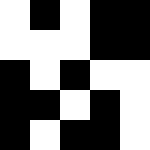[["white", "black", "white", "black", "black"], ["white", "white", "white", "black", "black"], ["black", "white", "black", "white", "white"], ["black", "black", "white", "black", "white"], ["black", "white", "black", "black", "white"]]